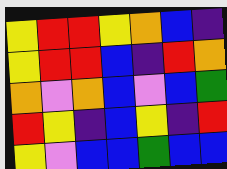[["yellow", "red", "red", "yellow", "orange", "blue", "indigo"], ["yellow", "red", "red", "blue", "indigo", "red", "orange"], ["orange", "violet", "orange", "blue", "violet", "blue", "green"], ["red", "yellow", "indigo", "blue", "yellow", "indigo", "red"], ["yellow", "violet", "blue", "blue", "green", "blue", "blue"]]